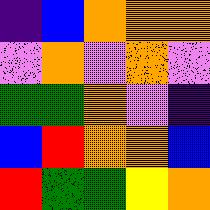[["indigo", "blue", "orange", "orange", "orange"], ["violet", "orange", "violet", "orange", "violet"], ["green", "green", "orange", "violet", "indigo"], ["blue", "red", "orange", "orange", "blue"], ["red", "green", "green", "yellow", "orange"]]